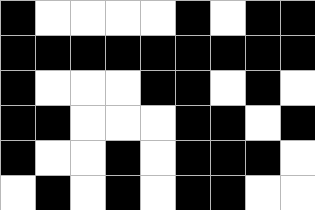[["black", "white", "white", "white", "white", "black", "white", "black", "black"], ["black", "black", "black", "black", "black", "black", "black", "black", "black"], ["black", "white", "white", "white", "black", "black", "white", "black", "white"], ["black", "black", "white", "white", "white", "black", "black", "white", "black"], ["black", "white", "white", "black", "white", "black", "black", "black", "white"], ["white", "black", "white", "black", "white", "black", "black", "white", "white"]]